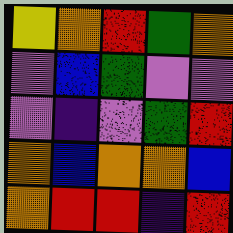[["yellow", "orange", "red", "green", "orange"], ["violet", "blue", "green", "violet", "violet"], ["violet", "indigo", "violet", "green", "red"], ["orange", "blue", "orange", "orange", "blue"], ["orange", "red", "red", "indigo", "red"]]